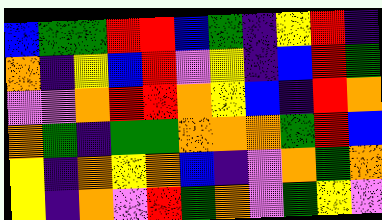[["blue", "green", "green", "red", "red", "blue", "green", "indigo", "yellow", "red", "indigo"], ["orange", "indigo", "yellow", "blue", "red", "violet", "yellow", "indigo", "blue", "red", "green"], ["violet", "violet", "orange", "red", "red", "orange", "yellow", "blue", "indigo", "red", "orange"], ["orange", "green", "indigo", "green", "green", "orange", "orange", "orange", "green", "red", "blue"], ["yellow", "indigo", "orange", "yellow", "orange", "blue", "indigo", "violet", "orange", "green", "orange"], ["yellow", "indigo", "orange", "violet", "red", "green", "orange", "violet", "green", "yellow", "violet"]]